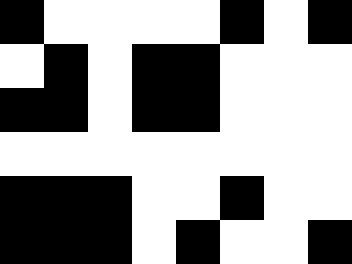[["black", "white", "white", "white", "white", "black", "white", "black"], ["white", "black", "white", "black", "black", "white", "white", "white"], ["black", "black", "white", "black", "black", "white", "white", "white"], ["white", "white", "white", "white", "white", "white", "white", "white"], ["black", "black", "black", "white", "white", "black", "white", "white"], ["black", "black", "black", "white", "black", "white", "white", "black"]]